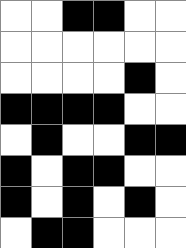[["white", "white", "black", "black", "white", "white"], ["white", "white", "white", "white", "white", "white"], ["white", "white", "white", "white", "black", "white"], ["black", "black", "black", "black", "white", "white"], ["white", "black", "white", "white", "black", "black"], ["black", "white", "black", "black", "white", "white"], ["black", "white", "black", "white", "black", "white"], ["white", "black", "black", "white", "white", "white"]]